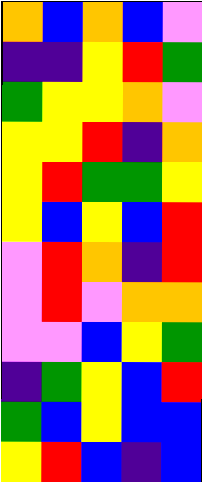[["orange", "blue", "orange", "blue", "violet"], ["indigo", "indigo", "yellow", "red", "green"], ["green", "yellow", "yellow", "orange", "violet"], ["yellow", "yellow", "red", "indigo", "orange"], ["yellow", "red", "green", "green", "yellow"], ["yellow", "blue", "yellow", "blue", "red"], ["violet", "red", "orange", "indigo", "red"], ["violet", "red", "violet", "orange", "orange"], ["violet", "violet", "blue", "yellow", "green"], ["indigo", "green", "yellow", "blue", "red"], ["green", "blue", "yellow", "blue", "blue"], ["yellow", "red", "blue", "indigo", "blue"]]